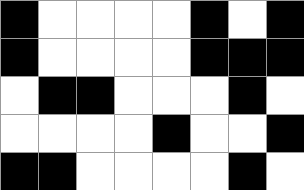[["black", "white", "white", "white", "white", "black", "white", "black"], ["black", "white", "white", "white", "white", "black", "black", "black"], ["white", "black", "black", "white", "white", "white", "black", "white"], ["white", "white", "white", "white", "black", "white", "white", "black"], ["black", "black", "white", "white", "white", "white", "black", "white"]]